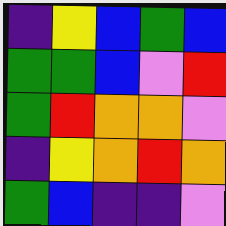[["indigo", "yellow", "blue", "green", "blue"], ["green", "green", "blue", "violet", "red"], ["green", "red", "orange", "orange", "violet"], ["indigo", "yellow", "orange", "red", "orange"], ["green", "blue", "indigo", "indigo", "violet"]]